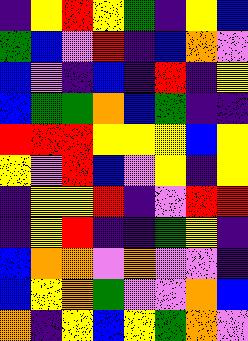[["indigo", "yellow", "red", "yellow", "green", "indigo", "yellow", "blue"], ["green", "blue", "violet", "red", "indigo", "blue", "orange", "violet"], ["blue", "violet", "indigo", "blue", "indigo", "red", "indigo", "yellow"], ["blue", "green", "green", "orange", "blue", "green", "indigo", "indigo"], ["red", "red", "red", "yellow", "yellow", "yellow", "blue", "yellow"], ["yellow", "violet", "red", "blue", "violet", "yellow", "indigo", "yellow"], ["indigo", "yellow", "yellow", "red", "indigo", "violet", "red", "red"], ["indigo", "yellow", "red", "indigo", "indigo", "green", "yellow", "indigo"], ["blue", "orange", "orange", "violet", "orange", "violet", "violet", "indigo"], ["blue", "yellow", "orange", "green", "violet", "violet", "orange", "blue"], ["orange", "indigo", "yellow", "blue", "yellow", "green", "orange", "violet"]]